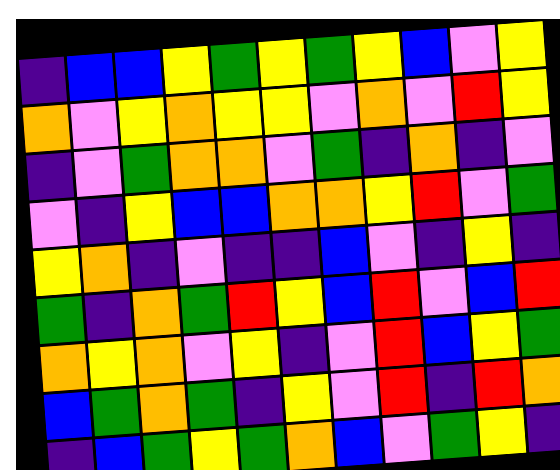[["indigo", "blue", "blue", "yellow", "green", "yellow", "green", "yellow", "blue", "violet", "yellow"], ["orange", "violet", "yellow", "orange", "yellow", "yellow", "violet", "orange", "violet", "red", "yellow"], ["indigo", "violet", "green", "orange", "orange", "violet", "green", "indigo", "orange", "indigo", "violet"], ["violet", "indigo", "yellow", "blue", "blue", "orange", "orange", "yellow", "red", "violet", "green"], ["yellow", "orange", "indigo", "violet", "indigo", "indigo", "blue", "violet", "indigo", "yellow", "indigo"], ["green", "indigo", "orange", "green", "red", "yellow", "blue", "red", "violet", "blue", "red"], ["orange", "yellow", "orange", "violet", "yellow", "indigo", "violet", "red", "blue", "yellow", "green"], ["blue", "green", "orange", "green", "indigo", "yellow", "violet", "red", "indigo", "red", "orange"], ["indigo", "blue", "green", "yellow", "green", "orange", "blue", "violet", "green", "yellow", "indigo"]]